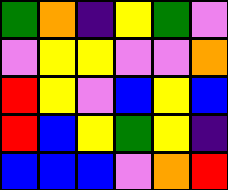[["green", "orange", "indigo", "yellow", "green", "violet"], ["violet", "yellow", "yellow", "violet", "violet", "orange"], ["red", "yellow", "violet", "blue", "yellow", "blue"], ["red", "blue", "yellow", "green", "yellow", "indigo"], ["blue", "blue", "blue", "violet", "orange", "red"]]